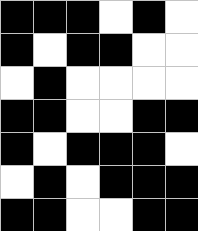[["black", "black", "black", "white", "black", "white"], ["black", "white", "black", "black", "white", "white"], ["white", "black", "white", "white", "white", "white"], ["black", "black", "white", "white", "black", "black"], ["black", "white", "black", "black", "black", "white"], ["white", "black", "white", "black", "black", "black"], ["black", "black", "white", "white", "black", "black"]]